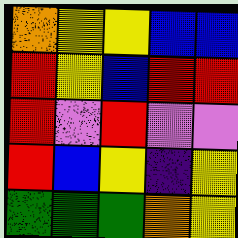[["orange", "yellow", "yellow", "blue", "blue"], ["red", "yellow", "blue", "red", "red"], ["red", "violet", "red", "violet", "violet"], ["red", "blue", "yellow", "indigo", "yellow"], ["green", "green", "green", "orange", "yellow"]]